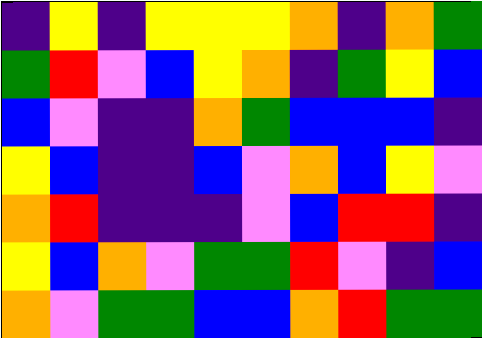[["indigo", "yellow", "indigo", "yellow", "yellow", "yellow", "orange", "indigo", "orange", "green"], ["green", "red", "violet", "blue", "yellow", "orange", "indigo", "green", "yellow", "blue"], ["blue", "violet", "indigo", "indigo", "orange", "green", "blue", "blue", "blue", "indigo"], ["yellow", "blue", "indigo", "indigo", "blue", "violet", "orange", "blue", "yellow", "violet"], ["orange", "red", "indigo", "indigo", "indigo", "violet", "blue", "red", "red", "indigo"], ["yellow", "blue", "orange", "violet", "green", "green", "red", "violet", "indigo", "blue"], ["orange", "violet", "green", "green", "blue", "blue", "orange", "red", "green", "green"]]